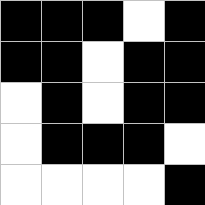[["black", "black", "black", "white", "black"], ["black", "black", "white", "black", "black"], ["white", "black", "white", "black", "black"], ["white", "black", "black", "black", "white"], ["white", "white", "white", "white", "black"]]